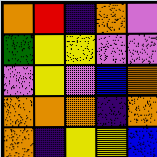[["orange", "red", "indigo", "orange", "violet"], ["green", "yellow", "yellow", "violet", "violet"], ["violet", "yellow", "violet", "blue", "orange"], ["orange", "orange", "orange", "indigo", "orange"], ["orange", "indigo", "yellow", "yellow", "blue"]]